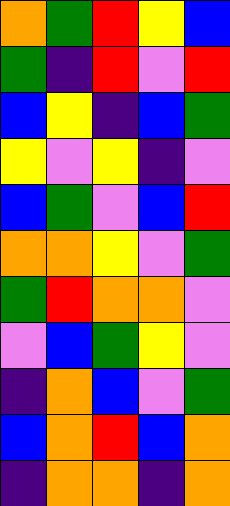[["orange", "green", "red", "yellow", "blue"], ["green", "indigo", "red", "violet", "red"], ["blue", "yellow", "indigo", "blue", "green"], ["yellow", "violet", "yellow", "indigo", "violet"], ["blue", "green", "violet", "blue", "red"], ["orange", "orange", "yellow", "violet", "green"], ["green", "red", "orange", "orange", "violet"], ["violet", "blue", "green", "yellow", "violet"], ["indigo", "orange", "blue", "violet", "green"], ["blue", "orange", "red", "blue", "orange"], ["indigo", "orange", "orange", "indigo", "orange"]]